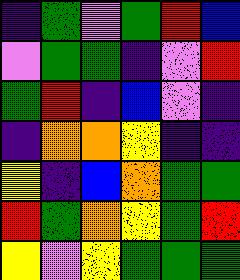[["indigo", "green", "violet", "green", "red", "blue"], ["violet", "green", "green", "indigo", "violet", "red"], ["green", "red", "indigo", "blue", "violet", "indigo"], ["indigo", "orange", "orange", "yellow", "indigo", "indigo"], ["yellow", "indigo", "blue", "orange", "green", "green"], ["red", "green", "orange", "yellow", "green", "red"], ["yellow", "violet", "yellow", "green", "green", "green"]]